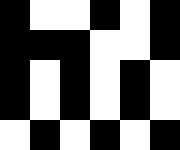[["black", "white", "white", "black", "white", "black"], ["black", "black", "black", "white", "white", "black"], ["black", "white", "black", "white", "black", "white"], ["black", "white", "black", "white", "black", "white"], ["white", "black", "white", "black", "white", "black"]]